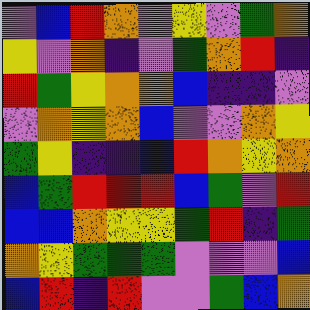[["violet", "blue", "red", "orange", "violet", "yellow", "violet", "green", "orange"], ["yellow", "violet", "orange", "indigo", "violet", "green", "orange", "red", "indigo"], ["red", "green", "yellow", "orange", "orange", "blue", "indigo", "indigo", "violet"], ["violet", "orange", "yellow", "orange", "blue", "violet", "violet", "orange", "yellow"], ["green", "yellow", "indigo", "indigo", "blue", "red", "orange", "yellow", "orange"], ["blue", "green", "red", "red", "red", "blue", "green", "violet", "red"], ["blue", "blue", "orange", "yellow", "yellow", "green", "red", "indigo", "green"], ["orange", "yellow", "green", "green", "green", "violet", "violet", "violet", "blue"], ["blue", "red", "indigo", "red", "violet", "violet", "green", "blue", "orange"]]